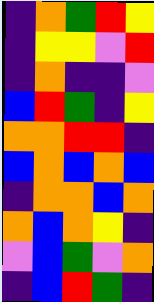[["indigo", "orange", "green", "red", "yellow"], ["indigo", "yellow", "yellow", "violet", "red"], ["indigo", "orange", "indigo", "indigo", "violet"], ["blue", "red", "green", "indigo", "yellow"], ["orange", "orange", "red", "red", "indigo"], ["blue", "orange", "blue", "orange", "blue"], ["indigo", "orange", "orange", "blue", "orange"], ["orange", "blue", "orange", "yellow", "indigo"], ["violet", "blue", "green", "violet", "orange"], ["indigo", "blue", "red", "green", "indigo"]]